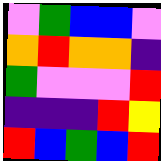[["violet", "green", "blue", "blue", "violet"], ["orange", "red", "orange", "orange", "indigo"], ["green", "violet", "violet", "violet", "red"], ["indigo", "indigo", "indigo", "red", "yellow"], ["red", "blue", "green", "blue", "red"]]